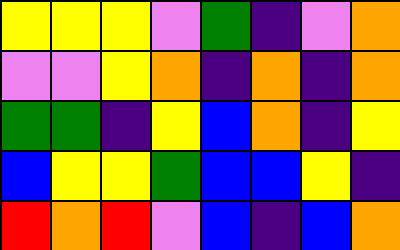[["yellow", "yellow", "yellow", "violet", "green", "indigo", "violet", "orange"], ["violet", "violet", "yellow", "orange", "indigo", "orange", "indigo", "orange"], ["green", "green", "indigo", "yellow", "blue", "orange", "indigo", "yellow"], ["blue", "yellow", "yellow", "green", "blue", "blue", "yellow", "indigo"], ["red", "orange", "red", "violet", "blue", "indigo", "blue", "orange"]]